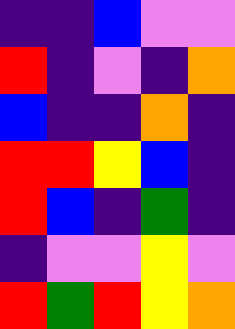[["indigo", "indigo", "blue", "violet", "violet"], ["red", "indigo", "violet", "indigo", "orange"], ["blue", "indigo", "indigo", "orange", "indigo"], ["red", "red", "yellow", "blue", "indigo"], ["red", "blue", "indigo", "green", "indigo"], ["indigo", "violet", "violet", "yellow", "violet"], ["red", "green", "red", "yellow", "orange"]]